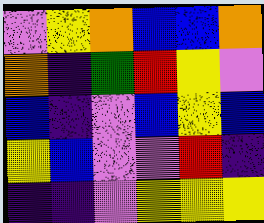[["violet", "yellow", "orange", "blue", "blue", "orange"], ["orange", "indigo", "green", "red", "yellow", "violet"], ["blue", "indigo", "violet", "blue", "yellow", "blue"], ["yellow", "blue", "violet", "violet", "red", "indigo"], ["indigo", "indigo", "violet", "yellow", "yellow", "yellow"]]